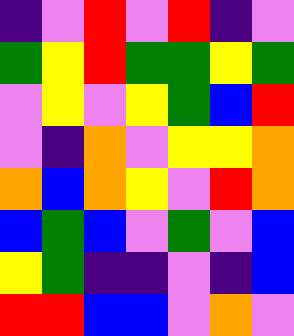[["indigo", "violet", "red", "violet", "red", "indigo", "violet"], ["green", "yellow", "red", "green", "green", "yellow", "green"], ["violet", "yellow", "violet", "yellow", "green", "blue", "red"], ["violet", "indigo", "orange", "violet", "yellow", "yellow", "orange"], ["orange", "blue", "orange", "yellow", "violet", "red", "orange"], ["blue", "green", "blue", "violet", "green", "violet", "blue"], ["yellow", "green", "indigo", "indigo", "violet", "indigo", "blue"], ["red", "red", "blue", "blue", "violet", "orange", "violet"]]